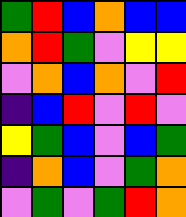[["green", "red", "blue", "orange", "blue", "blue"], ["orange", "red", "green", "violet", "yellow", "yellow"], ["violet", "orange", "blue", "orange", "violet", "red"], ["indigo", "blue", "red", "violet", "red", "violet"], ["yellow", "green", "blue", "violet", "blue", "green"], ["indigo", "orange", "blue", "violet", "green", "orange"], ["violet", "green", "violet", "green", "red", "orange"]]